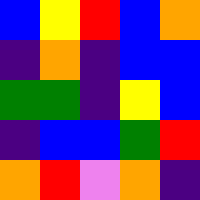[["blue", "yellow", "red", "blue", "orange"], ["indigo", "orange", "indigo", "blue", "blue"], ["green", "green", "indigo", "yellow", "blue"], ["indigo", "blue", "blue", "green", "red"], ["orange", "red", "violet", "orange", "indigo"]]